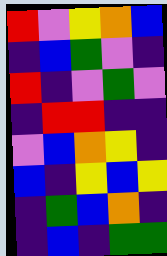[["red", "violet", "yellow", "orange", "blue"], ["indigo", "blue", "green", "violet", "indigo"], ["red", "indigo", "violet", "green", "violet"], ["indigo", "red", "red", "indigo", "indigo"], ["violet", "blue", "orange", "yellow", "indigo"], ["blue", "indigo", "yellow", "blue", "yellow"], ["indigo", "green", "blue", "orange", "indigo"], ["indigo", "blue", "indigo", "green", "green"]]